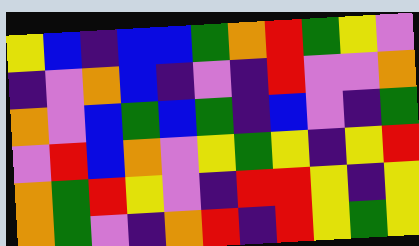[["yellow", "blue", "indigo", "blue", "blue", "green", "orange", "red", "green", "yellow", "violet"], ["indigo", "violet", "orange", "blue", "indigo", "violet", "indigo", "red", "violet", "violet", "orange"], ["orange", "violet", "blue", "green", "blue", "green", "indigo", "blue", "violet", "indigo", "green"], ["violet", "red", "blue", "orange", "violet", "yellow", "green", "yellow", "indigo", "yellow", "red"], ["orange", "green", "red", "yellow", "violet", "indigo", "red", "red", "yellow", "indigo", "yellow"], ["orange", "green", "violet", "indigo", "orange", "red", "indigo", "red", "yellow", "green", "yellow"]]